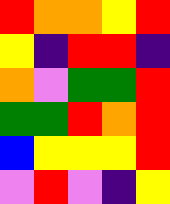[["red", "orange", "orange", "yellow", "red"], ["yellow", "indigo", "red", "red", "indigo"], ["orange", "violet", "green", "green", "red"], ["green", "green", "red", "orange", "red"], ["blue", "yellow", "yellow", "yellow", "red"], ["violet", "red", "violet", "indigo", "yellow"]]